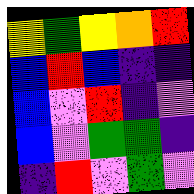[["yellow", "green", "yellow", "orange", "red"], ["blue", "red", "blue", "indigo", "indigo"], ["blue", "violet", "red", "indigo", "violet"], ["blue", "violet", "green", "green", "indigo"], ["indigo", "red", "violet", "green", "violet"]]